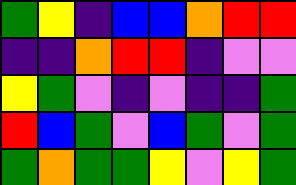[["green", "yellow", "indigo", "blue", "blue", "orange", "red", "red"], ["indigo", "indigo", "orange", "red", "red", "indigo", "violet", "violet"], ["yellow", "green", "violet", "indigo", "violet", "indigo", "indigo", "green"], ["red", "blue", "green", "violet", "blue", "green", "violet", "green"], ["green", "orange", "green", "green", "yellow", "violet", "yellow", "green"]]